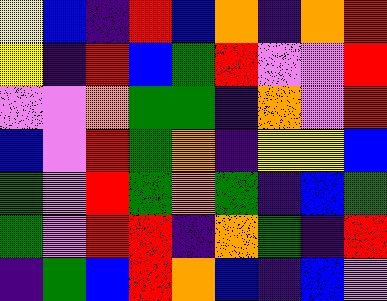[["yellow", "blue", "indigo", "red", "blue", "orange", "indigo", "orange", "red"], ["yellow", "indigo", "red", "blue", "green", "red", "violet", "violet", "red"], ["violet", "violet", "orange", "green", "green", "indigo", "orange", "violet", "red"], ["blue", "violet", "red", "green", "orange", "indigo", "yellow", "yellow", "blue"], ["green", "violet", "red", "green", "orange", "green", "indigo", "blue", "green"], ["green", "violet", "red", "red", "indigo", "orange", "green", "indigo", "red"], ["indigo", "green", "blue", "red", "orange", "blue", "indigo", "blue", "violet"]]